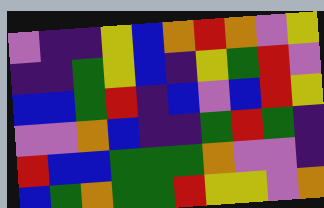[["violet", "indigo", "indigo", "yellow", "blue", "orange", "red", "orange", "violet", "yellow"], ["indigo", "indigo", "green", "yellow", "blue", "indigo", "yellow", "green", "red", "violet"], ["blue", "blue", "green", "red", "indigo", "blue", "violet", "blue", "red", "yellow"], ["violet", "violet", "orange", "blue", "indigo", "indigo", "green", "red", "green", "indigo"], ["red", "blue", "blue", "green", "green", "green", "orange", "violet", "violet", "indigo"], ["blue", "green", "orange", "green", "green", "red", "yellow", "yellow", "violet", "orange"]]